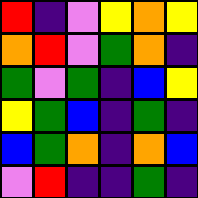[["red", "indigo", "violet", "yellow", "orange", "yellow"], ["orange", "red", "violet", "green", "orange", "indigo"], ["green", "violet", "green", "indigo", "blue", "yellow"], ["yellow", "green", "blue", "indigo", "green", "indigo"], ["blue", "green", "orange", "indigo", "orange", "blue"], ["violet", "red", "indigo", "indigo", "green", "indigo"]]